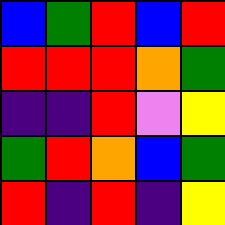[["blue", "green", "red", "blue", "red"], ["red", "red", "red", "orange", "green"], ["indigo", "indigo", "red", "violet", "yellow"], ["green", "red", "orange", "blue", "green"], ["red", "indigo", "red", "indigo", "yellow"]]